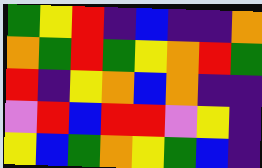[["green", "yellow", "red", "indigo", "blue", "indigo", "indigo", "orange"], ["orange", "green", "red", "green", "yellow", "orange", "red", "green"], ["red", "indigo", "yellow", "orange", "blue", "orange", "indigo", "indigo"], ["violet", "red", "blue", "red", "red", "violet", "yellow", "indigo"], ["yellow", "blue", "green", "orange", "yellow", "green", "blue", "indigo"]]